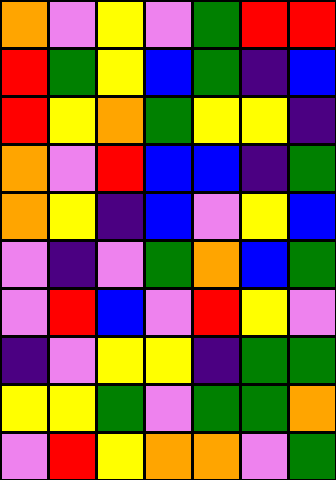[["orange", "violet", "yellow", "violet", "green", "red", "red"], ["red", "green", "yellow", "blue", "green", "indigo", "blue"], ["red", "yellow", "orange", "green", "yellow", "yellow", "indigo"], ["orange", "violet", "red", "blue", "blue", "indigo", "green"], ["orange", "yellow", "indigo", "blue", "violet", "yellow", "blue"], ["violet", "indigo", "violet", "green", "orange", "blue", "green"], ["violet", "red", "blue", "violet", "red", "yellow", "violet"], ["indigo", "violet", "yellow", "yellow", "indigo", "green", "green"], ["yellow", "yellow", "green", "violet", "green", "green", "orange"], ["violet", "red", "yellow", "orange", "orange", "violet", "green"]]